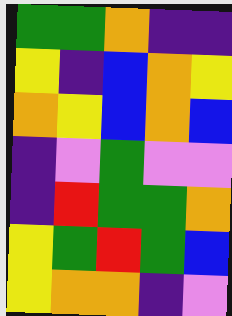[["green", "green", "orange", "indigo", "indigo"], ["yellow", "indigo", "blue", "orange", "yellow"], ["orange", "yellow", "blue", "orange", "blue"], ["indigo", "violet", "green", "violet", "violet"], ["indigo", "red", "green", "green", "orange"], ["yellow", "green", "red", "green", "blue"], ["yellow", "orange", "orange", "indigo", "violet"]]